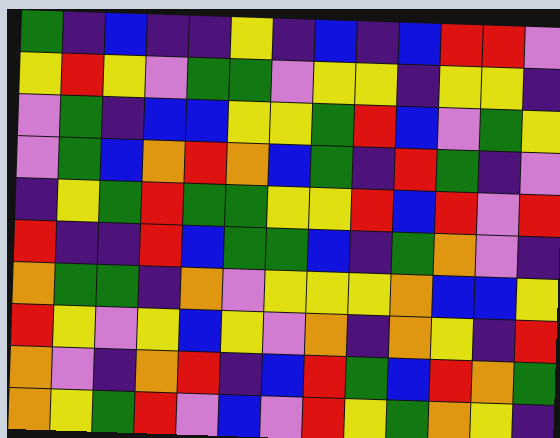[["green", "indigo", "blue", "indigo", "indigo", "yellow", "indigo", "blue", "indigo", "blue", "red", "red", "violet"], ["yellow", "red", "yellow", "violet", "green", "green", "violet", "yellow", "yellow", "indigo", "yellow", "yellow", "indigo"], ["violet", "green", "indigo", "blue", "blue", "yellow", "yellow", "green", "red", "blue", "violet", "green", "yellow"], ["violet", "green", "blue", "orange", "red", "orange", "blue", "green", "indigo", "red", "green", "indigo", "violet"], ["indigo", "yellow", "green", "red", "green", "green", "yellow", "yellow", "red", "blue", "red", "violet", "red"], ["red", "indigo", "indigo", "red", "blue", "green", "green", "blue", "indigo", "green", "orange", "violet", "indigo"], ["orange", "green", "green", "indigo", "orange", "violet", "yellow", "yellow", "yellow", "orange", "blue", "blue", "yellow"], ["red", "yellow", "violet", "yellow", "blue", "yellow", "violet", "orange", "indigo", "orange", "yellow", "indigo", "red"], ["orange", "violet", "indigo", "orange", "red", "indigo", "blue", "red", "green", "blue", "red", "orange", "green"], ["orange", "yellow", "green", "red", "violet", "blue", "violet", "red", "yellow", "green", "orange", "yellow", "indigo"]]